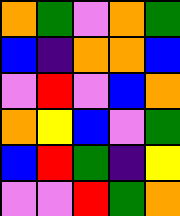[["orange", "green", "violet", "orange", "green"], ["blue", "indigo", "orange", "orange", "blue"], ["violet", "red", "violet", "blue", "orange"], ["orange", "yellow", "blue", "violet", "green"], ["blue", "red", "green", "indigo", "yellow"], ["violet", "violet", "red", "green", "orange"]]